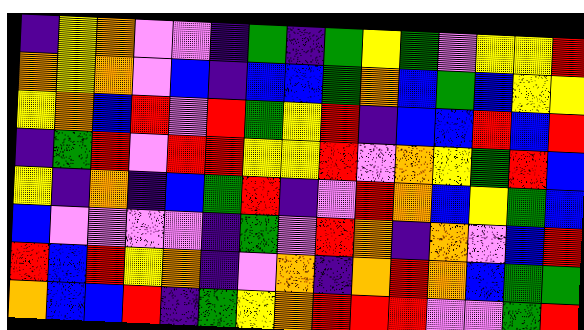[["indigo", "yellow", "orange", "violet", "violet", "indigo", "green", "indigo", "green", "yellow", "green", "violet", "yellow", "yellow", "red"], ["orange", "yellow", "orange", "violet", "blue", "indigo", "blue", "blue", "green", "orange", "blue", "green", "blue", "yellow", "yellow"], ["yellow", "orange", "blue", "red", "violet", "red", "green", "yellow", "red", "indigo", "blue", "blue", "red", "blue", "red"], ["indigo", "green", "red", "violet", "red", "red", "yellow", "yellow", "red", "violet", "orange", "yellow", "green", "red", "blue"], ["yellow", "indigo", "orange", "indigo", "blue", "green", "red", "indigo", "violet", "red", "orange", "blue", "yellow", "green", "blue"], ["blue", "violet", "violet", "violet", "violet", "indigo", "green", "violet", "red", "orange", "indigo", "orange", "violet", "blue", "red"], ["red", "blue", "red", "yellow", "orange", "indigo", "violet", "orange", "indigo", "orange", "red", "orange", "blue", "green", "green"], ["orange", "blue", "blue", "red", "indigo", "green", "yellow", "orange", "red", "red", "red", "violet", "violet", "green", "red"]]